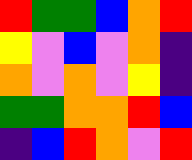[["red", "green", "green", "blue", "orange", "red"], ["yellow", "violet", "blue", "violet", "orange", "indigo"], ["orange", "violet", "orange", "violet", "yellow", "indigo"], ["green", "green", "orange", "orange", "red", "blue"], ["indigo", "blue", "red", "orange", "violet", "red"]]